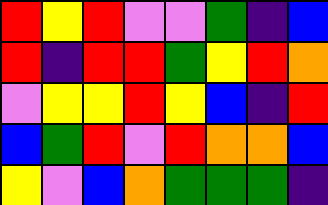[["red", "yellow", "red", "violet", "violet", "green", "indigo", "blue"], ["red", "indigo", "red", "red", "green", "yellow", "red", "orange"], ["violet", "yellow", "yellow", "red", "yellow", "blue", "indigo", "red"], ["blue", "green", "red", "violet", "red", "orange", "orange", "blue"], ["yellow", "violet", "blue", "orange", "green", "green", "green", "indigo"]]